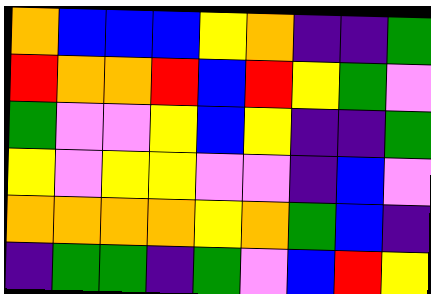[["orange", "blue", "blue", "blue", "yellow", "orange", "indigo", "indigo", "green"], ["red", "orange", "orange", "red", "blue", "red", "yellow", "green", "violet"], ["green", "violet", "violet", "yellow", "blue", "yellow", "indigo", "indigo", "green"], ["yellow", "violet", "yellow", "yellow", "violet", "violet", "indigo", "blue", "violet"], ["orange", "orange", "orange", "orange", "yellow", "orange", "green", "blue", "indigo"], ["indigo", "green", "green", "indigo", "green", "violet", "blue", "red", "yellow"]]